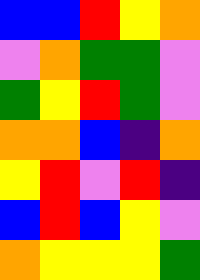[["blue", "blue", "red", "yellow", "orange"], ["violet", "orange", "green", "green", "violet"], ["green", "yellow", "red", "green", "violet"], ["orange", "orange", "blue", "indigo", "orange"], ["yellow", "red", "violet", "red", "indigo"], ["blue", "red", "blue", "yellow", "violet"], ["orange", "yellow", "yellow", "yellow", "green"]]